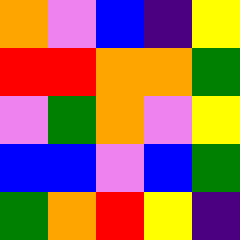[["orange", "violet", "blue", "indigo", "yellow"], ["red", "red", "orange", "orange", "green"], ["violet", "green", "orange", "violet", "yellow"], ["blue", "blue", "violet", "blue", "green"], ["green", "orange", "red", "yellow", "indigo"]]